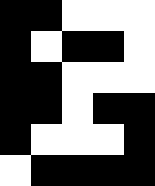[["black", "black", "white", "white", "white"], ["black", "white", "black", "black", "white"], ["black", "black", "white", "white", "white"], ["black", "black", "white", "black", "black"], ["black", "white", "white", "white", "black"], ["white", "black", "black", "black", "black"]]